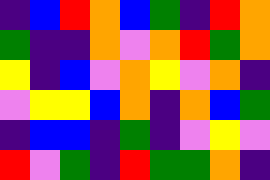[["indigo", "blue", "red", "orange", "blue", "green", "indigo", "red", "orange"], ["green", "indigo", "indigo", "orange", "violet", "orange", "red", "green", "orange"], ["yellow", "indigo", "blue", "violet", "orange", "yellow", "violet", "orange", "indigo"], ["violet", "yellow", "yellow", "blue", "orange", "indigo", "orange", "blue", "green"], ["indigo", "blue", "blue", "indigo", "green", "indigo", "violet", "yellow", "violet"], ["red", "violet", "green", "indigo", "red", "green", "green", "orange", "indigo"]]